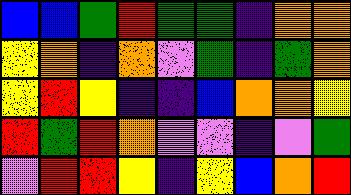[["blue", "blue", "green", "red", "green", "green", "indigo", "orange", "orange"], ["yellow", "orange", "indigo", "orange", "violet", "green", "indigo", "green", "orange"], ["yellow", "red", "yellow", "indigo", "indigo", "blue", "orange", "orange", "yellow"], ["red", "green", "red", "orange", "violet", "violet", "indigo", "violet", "green"], ["violet", "red", "red", "yellow", "indigo", "yellow", "blue", "orange", "red"]]